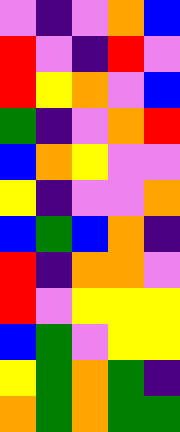[["violet", "indigo", "violet", "orange", "blue"], ["red", "violet", "indigo", "red", "violet"], ["red", "yellow", "orange", "violet", "blue"], ["green", "indigo", "violet", "orange", "red"], ["blue", "orange", "yellow", "violet", "violet"], ["yellow", "indigo", "violet", "violet", "orange"], ["blue", "green", "blue", "orange", "indigo"], ["red", "indigo", "orange", "orange", "violet"], ["red", "violet", "yellow", "yellow", "yellow"], ["blue", "green", "violet", "yellow", "yellow"], ["yellow", "green", "orange", "green", "indigo"], ["orange", "green", "orange", "green", "green"]]